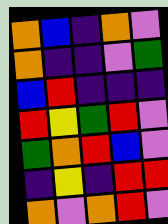[["orange", "blue", "indigo", "orange", "violet"], ["orange", "indigo", "indigo", "violet", "green"], ["blue", "red", "indigo", "indigo", "indigo"], ["red", "yellow", "green", "red", "violet"], ["green", "orange", "red", "blue", "violet"], ["indigo", "yellow", "indigo", "red", "red"], ["orange", "violet", "orange", "red", "violet"]]